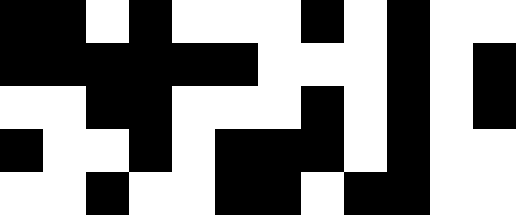[["black", "black", "white", "black", "white", "white", "white", "black", "white", "black", "white", "white"], ["black", "black", "black", "black", "black", "black", "white", "white", "white", "black", "white", "black"], ["white", "white", "black", "black", "white", "white", "white", "black", "white", "black", "white", "black"], ["black", "white", "white", "black", "white", "black", "black", "black", "white", "black", "white", "white"], ["white", "white", "black", "white", "white", "black", "black", "white", "black", "black", "white", "white"]]